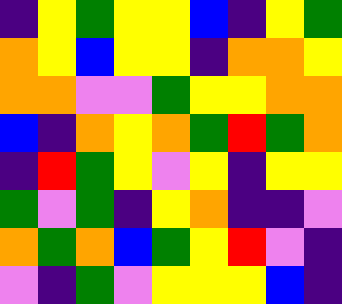[["indigo", "yellow", "green", "yellow", "yellow", "blue", "indigo", "yellow", "green"], ["orange", "yellow", "blue", "yellow", "yellow", "indigo", "orange", "orange", "yellow"], ["orange", "orange", "violet", "violet", "green", "yellow", "yellow", "orange", "orange"], ["blue", "indigo", "orange", "yellow", "orange", "green", "red", "green", "orange"], ["indigo", "red", "green", "yellow", "violet", "yellow", "indigo", "yellow", "yellow"], ["green", "violet", "green", "indigo", "yellow", "orange", "indigo", "indigo", "violet"], ["orange", "green", "orange", "blue", "green", "yellow", "red", "violet", "indigo"], ["violet", "indigo", "green", "violet", "yellow", "yellow", "yellow", "blue", "indigo"]]